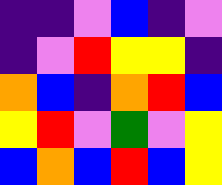[["indigo", "indigo", "violet", "blue", "indigo", "violet"], ["indigo", "violet", "red", "yellow", "yellow", "indigo"], ["orange", "blue", "indigo", "orange", "red", "blue"], ["yellow", "red", "violet", "green", "violet", "yellow"], ["blue", "orange", "blue", "red", "blue", "yellow"]]